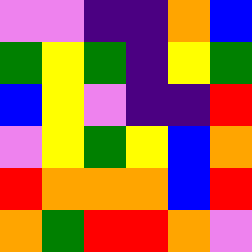[["violet", "violet", "indigo", "indigo", "orange", "blue"], ["green", "yellow", "green", "indigo", "yellow", "green"], ["blue", "yellow", "violet", "indigo", "indigo", "red"], ["violet", "yellow", "green", "yellow", "blue", "orange"], ["red", "orange", "orange", "orange", "blue", "red"], ["orange", "green", "red", "red", "orange", "violet"]]